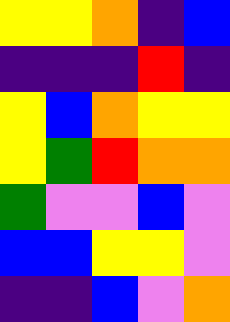[["yellow", "yellow", "orange", "indigo", "blue"], ["indigo", "indigo", "indigo", "red", "indigo"], ["yellow", "blue", "orange", "yellow", "yellow"], ["yellow", "green", "red", "orange", "orange"], ["green", "violet", "violet", "blue", "violet"], ["blue", "blue", "yellow", "yellow", "violet"], ["indigo", "indigo", "blue", "violet", "orange"]]